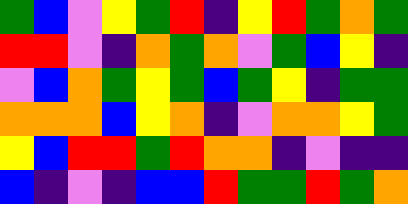[["green", "blue", "violet", "yellow", "green", "red", "indigo", "yellow", "red", "green", "orange", "green"], ["red", "red", "violet", "indigo", "orange", "green", "orange", "violet", "green", "blue", "yellow", "indigo"], ["violet", "blue", "orange", "green", "yellow", "green", "blue", "green", "yellow", "indigo", "green", "green"], ["orange", "orange", "orange", "blue", "yellow", "orange", "indigo", "violet", "orange", "orange", "yellow", "green"], ["yellow", "blue", "red", "red", "green", "red", "orange", "orange", "indigo", "violet", "indigo", "indigo"], ["blue", "indigo", "violet", "indigo", "blue", "blue", "red", "green", "green", "red", "green", "orange"]]